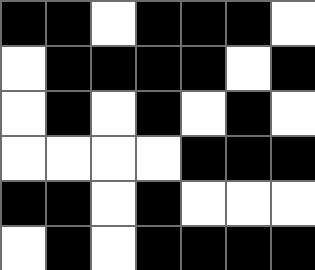[["black", "black", "white", "black", "black", "black", "white"], ["white", "black", "black", "black", "black", "white", "black"], ["white", "black", "white", "black", "white", "black", "white"], ["white", "white", "white", "white", "black", "black", "black"], ["black", "black", "white", "black", "white", "white", "white"], ["white", "black", "white", "black", "black", "black", "black"]]